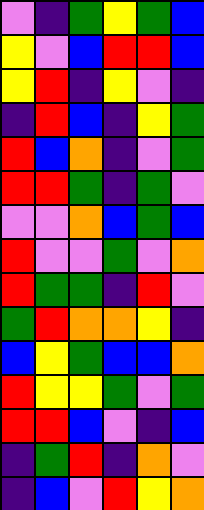[["violet", "indigo", "green", "yellow", "green", "blue"], ["yellow", "violet", "blue", "red", "red", "blue"], ["yellow", "red", "indigo", "yellow", "violet", "indigo"], ["indigo", "red", "blue", "indigo", "yellow", "green"], ["red", "blue", "orange", "indigo", "violet", "green"], ["red", "red", "green", "indigo", "green", "violet"], ["violet", "violet", "orange", "blue", "green", "blue"], ["red", "violet", "violet", "green", "violet", "orange"], ["red", "green", "green", "indigo", "red", "violet"], ["green", "red", "orange", "orange", "yellow", "indigo"], ["blue", "yellow", "green", "blue", "blue", "orange"], ["red", "yellow", "yellow", "green", "violet", "green"], ["red", "red", "blue", "violet", "indigo", "blue"], ["indigo", "green", "red", "indigo", "orange", "violet"], ["indigo", "blue", "violet", "red", "yellow", "orange"]]